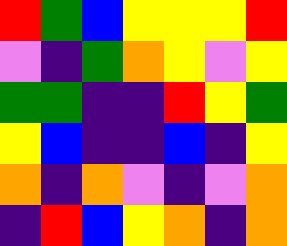[["red", "green", "blue", "yellow", "yellow", "yellow", "red"], ["violet", "indigo", "green", "orange", "yellow", "violet", "yellow"], ["green", "green", "indigo", "indigo", "red", "yellow", "green"], ["yellow", "blue", "indigo", "indigo", "blue", "indigo", "yellow"], ["orange", "indigo", "orange", "violet", "indigo", "violet", "orange"], ["indigo", "red", "blue", "yellow", "orange", "indigo", "orange"]]